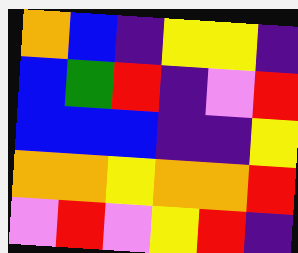[["orange", "blue", "indigo", "yellow", "yellow", "indigo"], ["blue", "green", "red", "indigo", "violet", "red"], ["blue", "blue", "blue", "indigo", "indigo", "yellow"], ["orange", "orange", "yellow", "orange", "orange", "red"], ["violet", "red", "violet", "yellow", "red", "indigo"]]